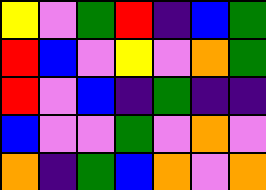[["yellow", "violet", "green", "red", "indigo", "blue", "green"], ["red", "blue", "violet", "yellow", "violet", "orange", "green"], ["red", "violet", "blue", "indigo", "green", "indigo", "indigo"], ["blue", "violet", "violet", "green", "violet", "orange", "violet"], ["orange", "indigo", "green", "blue", "orange", "violet", "orange"]]